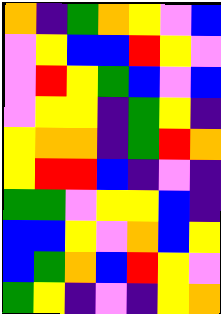[["orange", "indigo", "green", "orange", "yellow", "violet", "blue"], ["violet", "yellow", "blue", "blue", "red", "yellow", "violet"], ["violet", "red", "yellow", "green", "blue", "violet", "blue"], ["violet", "yellow", "yellow", "indigo", "green", "yellow", "indigo"], ["yellow", "orange", "orange", "indigo", "green", "red", "orange"], ["yellow", "red", "red", "blue", "indigo", "violet", "indigo"], ["green", "green", "violet", "yellow", "yellow", "blue", "indigo"], ["blue", "blue", "yellow", "violet", "orange", "blue", "yellow"], ["blue", "green", "orange", "blue", "red", "yellow", "violet"], ["green", "yellow", "indigo", "violet", "indigo", "yellow", "orange"]]